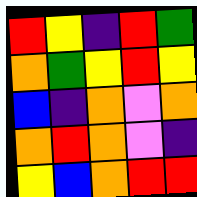[["red", "yellow", "indigo", "red", "green"], ["orange", "green", "yellow", "red", "yellow"], ["blue", "indigo", "orange", "violet", "orange"], ["orange", "red", "orange", "violet", "indigo"], ["yellow", "blue", "orange", "red", "red"]]